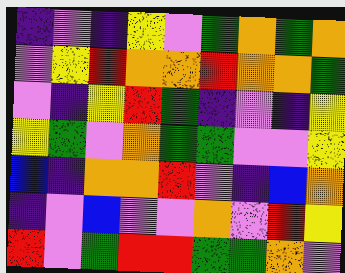[["indigo", "violet", "indigo", "yellow", "violet", "green", "orange", "green", "orange"], ["violet", "yellow", "red", "orange", "orange", "red", "orange", "orange", "green"], ["violet", "indigo", "yellow", "red", "green", "indigo", "violet", "indigo", "yellow"], ["yellow", "green", "violet", "orange", "green", "green", "violet", "violet", "yellow"], ["blue", "indigo", "orange", "orange", "red", "violet", "indigo", "blue", "orange"], ["indigo", "violet", "blue", "violet", "violet", "orange", "violet", "red", "yellow"], ["red", "violet", "green", "red", "red", "green", "green", "orange", "violet"]]